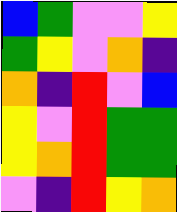[["blue", "green", "violet", "violet", "yellow"], ["green", "yellow", "violet", "orange", "indigo"], ["orange", "indigo", "red", "violet", "blue"], ["yellow", "violet", "red", "green", "green"], ["yellow", "orange", "red", "green", "green"], ["violet", "indigo", "red", "yellow", "orange"]]